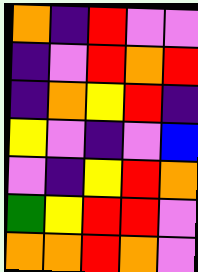[["orange", "indigo", "red", "violet", "violet"], ["indigo", "violet", "red", "orange", "red"], ["indigo", "orange", "yellow", "red", "indigo"], ["yellow", "violet", "indigo", "violet", "blue"], ["violet", "indigo", "yellow", "red", "orange"], ["green", "yellow", "red", "red", "violet"], ["orange", "orange", "red", "orange", "violet"]]